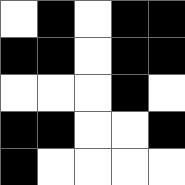[["white", "black", "white", "black", "black"], ["black", "black", "white", "black", "black"], ["white", "white", "white", "black", "white"], ["black", "black", "white", "white", "black"], ["black", "white", "white", "white", "white"]]